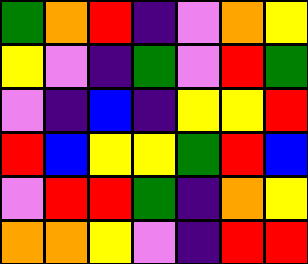[["green", "orange", "red", "indigo", "violet", "orange", "yellow"], ["yellow", "violet", "indigo", "green", "violet", "red", "green"], ["violet", "indigo", "blue", "indigo", "yellow", "yellow", "red"], ["red", "blue", "yellow", "yellow", "green", "red", "blue"], ["violet", "red", "red", "green", "indigo", "orange", "yellow"], ["orange", "orange", "yellow", "violet", "indigo", "red", "red"]]